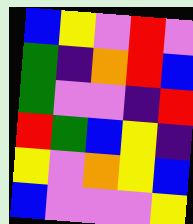[["blue", "yellow", "violet", "red", "violet"], ["green", "indigo", "orange", "red", "blue"], ["green", "violet", "violet", "indigo", "red"], ["red", "green", "blue", "yellow", "indigo"], ["yellow", "violet", "orange", "yellow", "blue"], ["blue", "violet", "violet", "violet", "yellow"]]